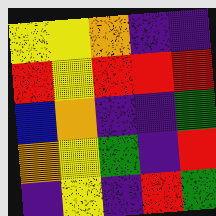[["yellow", "yellow", "orange", "indigo", "indigo"], ["red", "yellow", "red", "red", "red"], ["blue", "orange", "indigo", "indigo", "green"], ["orange", "yellow", "green", "indigo", "red"], ["indigo", "yellow", "indigo", "red", "green"]]